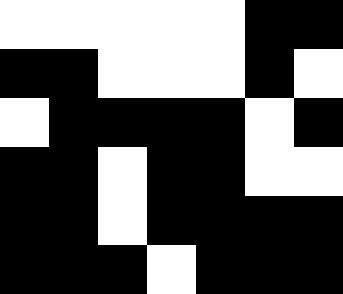[["white", "white", "white", "white", "white", "black", "black"], ["black", "black", "white", "white", "white", "black", "white"], ["white", "black", "black", "black", "black", "white", "black"], ["black", "black", "white", "black", "black", "white", "white"], ["black", "black", "white", "black", "black", "black", "black"], ["black", "black", "black", "white", "black", "black", "black"]]